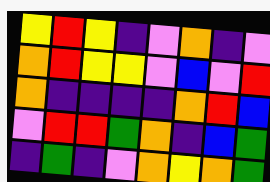[["yellow", "red", "yellow", "indigo", "violet", "orange", "indigo", "violet"], ["orange", "red", "yellow", "yellow", "violet", "blue", "violet", "red"], ["orange", "indigo", "indigo", "indigo", "indigo", "orange", "red", "blue"], ["violet", "red", "red", "green", "orange", "indigo", "blue", "green"], ["indigo", "green", "indigo", "violet", "orange", "yellow", "orange", "green"]]